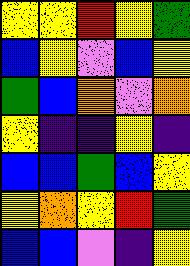[["yellow", "yellow", "red", "yellow", "green"], ["blue", "yellow", "violet", "blue", "yellow"], ["green", "blue", "orange", "violet", "orange"], ["yellow", "indigo", "indigo", "yellow", "indigo"], ["blue", "blue", "green", "blue", "yellow"], ["yellow", "orange", "yellow", "red", "green"], ["blue", "blue", "violet", "indigo", "yellow"]]